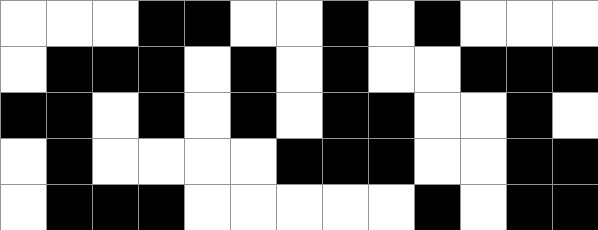[["white", "white", "white", "black", "black", "white", "white", "black", "white", "black", "white", "white", "white"], ["white", "black", "black", "black", "white", "black", "white", "black", "white", "white", "black", "black", "black"], ["black", "black", "white", "black", "white", "black", "white", "black", "black", "white", "white", "black", "white"], ["white", "black", "white", "white", "white", "white", "black", "black", "black", "white", "white", "black", "black"], ["white", "black", "black", "black", "white", "white", "white", "white", "white", "black", "white", "black", "black"]]